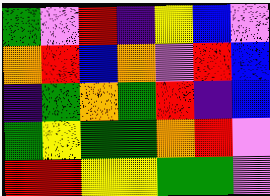[["green", "violet", "red", "indigo", "yellow", "blue", "violet"], ["orange", "red", "blue", "orange", "violet", "red", "blue"], ["indigo", "green", "orange", "green", "red", "indigo", "blue"], ["green", "yellow", "green", "green", "orange", "red", "violet"], ["red", "red", "yellow", "yellow", "green", "green", "violet"]]